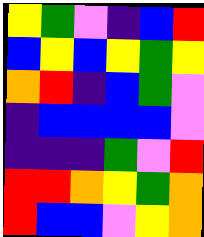[["yellow", "green", "violet", "indigo", "blue", "red"], ["blue", "yellow", "blue", "yellow", "green", "yellow"], ["orange", "red", "indigo", "blue", "green", "violet"], ["indigo", "blue", "blue", "blue", "blue", "violet"], ["indigo", "indigo", "indigo", "green", "violet", "red"], ["red", "red", "orange", "yellow", "green", "orange"], ["red", "blue", "blue", "violet", "yellow", "orange"]]